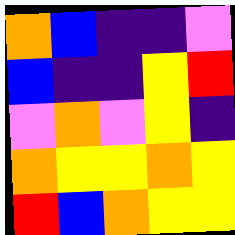[["orange", "blue", "indigo", "indigo", "violet"], ["blue", "indigo", "indigo", "yellow", "red"], ["violet", "orange", "violet", "yellow", "indigo"], ["orange", "yellow", "yellow", "orange", "yellow"], ["red", "blue", "orange", "yellow", "yellow"]]